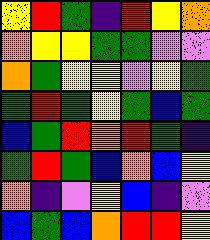[["yellow", "red", "green", "indigo", "red", "yellow", "orange"], ["orange", "yellow", "yellow", "green", "green", "violet", "violet"], ["orange", "green", "yellow", "yellow", "violet", "yellow", "green"], ["green", "red", "green", "yellow", "green", "blue", "green"], ["blue", "green", "red", "orange", "red", "green", "indigo"], ["green", "red", "green", "blue", "orange", "blue", "yellow"], ["orange", "indigo", "violet", "yellow", "blue", "indigo", "violet"], ["blue", "green", "blue", "orange", "red", "red", "yellow"]]